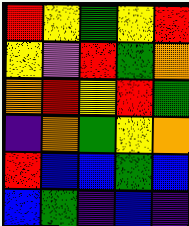[["red", "yellow", "green", "yellow", "red"], ["yellow", "violet", "red", "green", "orange"], ["orange", "red", "yellow", "red", "green"], ["indigo", "orange", "green", "yellow", "orange"], ["red", "blue", "blue", "green", "blue"], ["blue", "green", "indigo", "blue", "indigo"]]